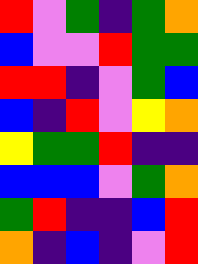[["red", "violet", "green", "indigo", "green", "orange"], ["blue", "violet", "violet", "red", "green", "green"], ["red", "red", "indigo", "violet", "green", "blue"], ["blue", "indigo", "red", "violet", "yellow", "orange"], ["yellow", "green", "green", "red", "indigo", "indigo"], ["blue", "blue", "blue", "violet", "green", "orange"], ["green", "red", "indigo", "indigo", "blue", "red"], ["orange", "indigo", "blue", "indigo", "violet", "red"]]